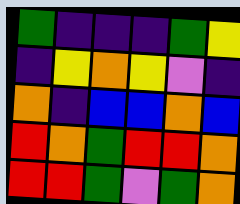[["green", "indigo", "indigo", "indigo", "green", "yellow"], ["indigo", "yellow", "orange", "yellow", "violet", "indigo"], ["orange", "indigo", "blue", "blue", "orange", "blue"], ["red", "orange", "green", "red", "red", "orange"], ["red", "red", "green", "violet", "green", "orange"]]